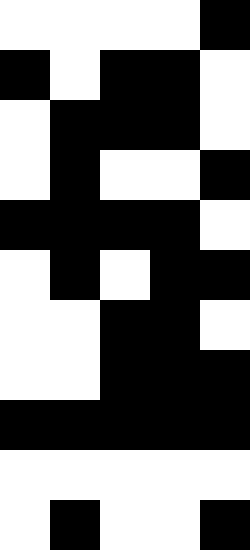[["white", "white", "white", "white", "black"], ["black", "white", "black", "black", "white"], ["white", "black", "black", "black", "white"], ["white", "black", "white", "white", "black"], ["black", "black", "black", "black", "white"], ["white", "black", "white", "black", "black"], ["white", "white", "black", "black", "white"], ["white", "white", "black", "black", "black"], ["black", "black", "black", "black", "black"], ["white", "white", "white", "white", "white"], ["white", "black", "white", "white", "black"]]